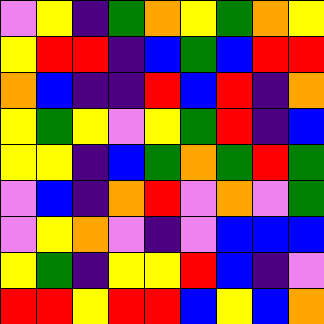[["violet", "yellow", "indigo", "green", "orange", "yellow", "green", "orange", "yellow"], ["yellow", "red", "red", "indigo", "blue", "green", "blue", "red", "red"], ["orange", "blue", "indigo", "indigo", "red", "blue", "red", "indigo", "orange"], ["yellow", "green", "yellow", "violet", "yellow", "green", "red", "indigo", "blue"], ["yellow", "yellow", "indigo", "blue", "green", "orange", "green", "red", "green"], ["violet", "blue", "indigo", "orange", "red", "violet", "orange", "violet", "green"], ["violet", "yellow", "orange", "violet", "indigo", "violet", "blue", "blue", "blue"], ["yellow", "green", "indigo", "yellow", "yellow", "red", "blue", "indigo", "violet"], ["red", "red", "yellow", "red", "red", "blue", "yellow", "blue", "orange"]]